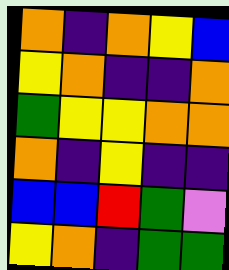[["orange", "indigo", "orange", "yellow", "blue"], ["yellow", "orange", "indigo", "indigo", "orange"], ["green", "yellow", "yellow", "orange", "orange"], ["orange", "indigo", "yellow", "indigo", "indigo"], ["blue", "blue", "red", "green", "violet"], ["yellow", "orange", "indigo", "green", "green"]]